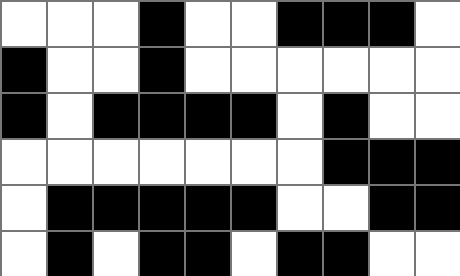[["white", "white", "white", "black", "white", "white", "black", "black", "black", "white"], ["black", "white", "white", "black", "white", "white", "white", "white", "white", "white"], ["black", "white", "black", "black", "black", "black", "white", "black", "white", "white"], ["white", "white", "white", "white", "white", "white", "white", "black", "black", "black"], ["white", "black", "black", "black", "black", "black", "white", "white", "black", "black"], ["white", "black", "white", "black", "black", "white", "black", "black", "white", "white"]]